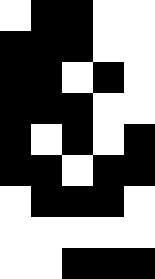[["white", "black", "black", "white", "white"], ["black", "black", "black", "white", "white"], ["black", "black", "white", "black", "white"], ["black", "black", "black", "white", "white"], ["black", "white", "black", "white", "black"], ["black", "black", "white", "black", "black"], ["white", "black", "black", "black", "white"], ["white", "white", "white", "white", "white"], ["white", "white", "black", "black", "black"]]